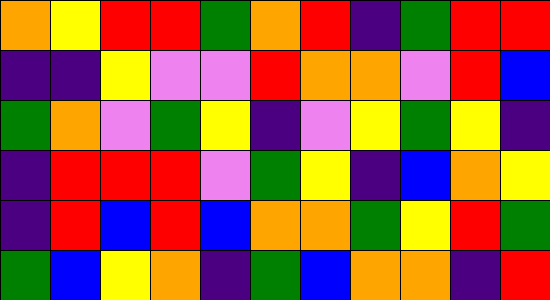[["orange", "yellow", "red", "red", "green", "orange", "red", "indigo", "green", "red", "red"], ["indigo", "indigo", "yellow", "violet", "violet", "red", "orange", "orange", "violet", "red", "blue"], ["green", "orange", "violet", "green", "yellow", "indigo", "violet", "yellow", "green", "yellow", "indigo"], ["indigo", "red", "red", "red", "violet", "green", "yellow", "indigo", "blue", "orange", "yellow"], ["indigo", "red", "blue", "red", "blue", "orange", "orange", "green", "yellow", "red", "green"], ["green", "blue", "yellow", "orange", "indigo", "green", "blue", "orange", "orange", "indigo", "red"]]